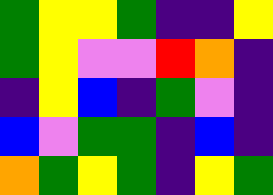[["green", "yellow", "yellow", "green", "indigo", "indigo", "yellow"], ["green", "yellow", "violet", "violet", "red", "orange", "indigo"], ["indigo", "yellow", "blue", "indigo", "green", "violet", "indigo"], ["blue", "violet", "green", "green", "indigo", "blue", "indigo"], ["orange", "green", "yellow", "green", "indigo", "yellow", "green"]]